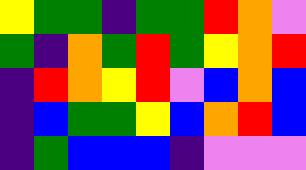[["yellow", "green", "green", "indigo", "green", "green", "red", "orange", "violet"], ["green", "indigo", "orange", "green", "red", "green", "yellow", "orange", "red"], ["indigo", "red", "orange", "yellow", "red", "violet", "blue", "orange", "blue"], ["indigo", "blue", "green", "green", "yellow", "blue", "orange", "red", "blue"], ["indigo", "green", "blue", "blue", "blue", "indigo", "violet", "violet", "violet"]]